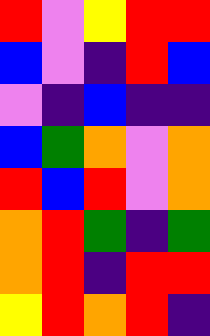[["red", "violet", "yellow", "red", "red"], ["blue", "violet", "indigo", "red", "blue"], ["violet", "indigo", "blue", "indigo", "indigo"], ["blue", "green", "orange", "violet", "orange"], ["red", "blue", "red", "violet", "orange"], ["orange", "red", "green", "indigo", "green"], ["orange", "red", "indigo", "red", "red"], ["yellow", "red", "orange", "red", "indigo"]]